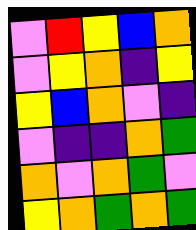[["violet", "red", "yellow", "blue", "orange"], ["violet", "yellow", "orange", "indigo", "yellow"], ["yellow", "blue", "orange", "violet", "indigo"], ["violet", "indigo", "indigo", "orange", "green"], ["orange", "violet", "orange", "green", "violet"], ["yellow", "orange", "green", "orange", "green"]]